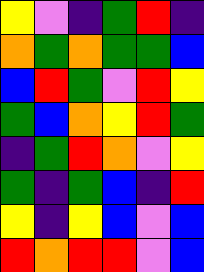[["yellow", "violet", "indigo", "green", "red", "indigo"], ["orange", "green", "orange", "green", "green", "blue"], ["blue", "red", "green", "violet", "red", "yellow"], ["green", "blue", "orange", "yellow", "red", "green"], ["indigo", "green", "red", "orange", "violet", "yellow"], ["green", "indigo", "green", "blue", "indigo", "red"], ["yellow", "indigo", "yellow", "blue", "violet", "blue"], ["red", "orange", "red", "red", "violet", "blue"]]